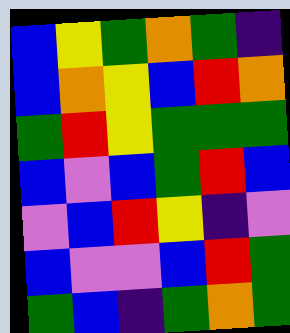[["blue", "yellow", "green", "orange", "green", "indigo"], ["blue", "orange", "yellow", "blue", "red", "orange"], ["green", "red", "yellow", "green", "green", "green"], ["blue", "violet", "blue", "green", "red", "blue"], ["violet", "blue", "red", "yellow", "indigo", "violet"], ["blue", "violet", "violet", "blue", "red", "green"], ["green", "blue", "indigo", "green", "orange", "green"]]